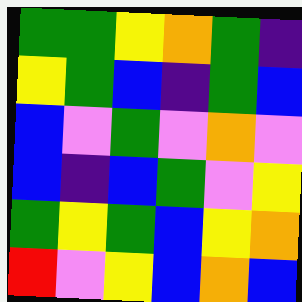[["green", "green", "yellow", "orange", "green", "indigo"], ["yellow", "green", "blue", "indigo", "green", "blue"], ["blue", "violet", "green", "violet", "orange", "violet"], ["blue", "indigo", "blue", "green", "violet", "yellow"], ["green", "yellow", "green", "blue", "yellow", "orange"], ["red", "violet", "yellow", "blue", "orange", "blue"]]